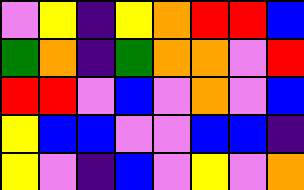[["violet", "yellow", "indigo", "yellow", "orange", "red", "red", "blue"], ["green", "orange", "indigo", "green", "orange", "orange", "violet", "red"], ["red", "red", "violet", "blue", "violet", "orange", "violet", "blue"], ["yellow", "blue", "blue", "violet", "violet", "blue", "blue", "indigo"], ["yellow", "violet", "indigo", "blue", "violet", "yellow", "violet", "orange"]]